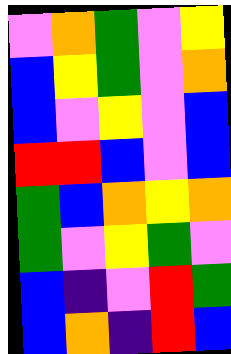[["violet", "orange", "green", "violet", "yellow"], ["blue", "yellow", "green", "violet", "orange"], ["blue", "violet", "yellow", "violet", "blue"], ["red", "red", "blue", "violet", "blue"], ["green", "blue", "orange", "yellow", "orange"], ["green", "violet", "yellow", "green", "violet"], ["blue", "indigo", "violet", "red", "green"], ["blue", "orange", "indigo", "red", "blue"]]